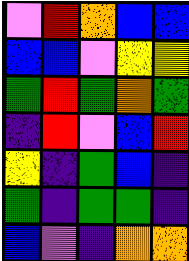[["violet", "red", "orange", "blue", "blue"], ["blue", "blue", "violet", "yellow", "yellow"], ["green", "red", "green", "orange", "green"], ["indigo", "red", "violet", "blue", "red"], ["yellow", "indigo", "green", "blue", "indigo"], ["green", "indigo", "green", "green", "indigo"], ["blue", "violet", "indigo", "orange", "orange"]]